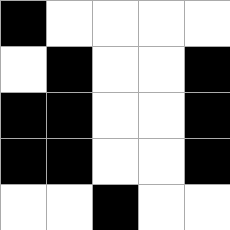[["black", "white", "white", "white", "white"], ["white", "black", "white", "white", "black"], ["black", "black", "white", "white", "black"], ["black", "black", "white", "white", "black"], ["white", "white", "black", "white", "white"]]